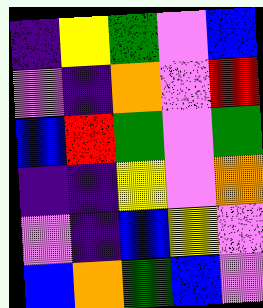[["indigo", "yellow", "green", "violet", "blue"], ["violet", "indigo", "orange", "violet", "red"], ["blue", "red", "green", "violet", "green"], ["indigo", "indigo", "yellow", "violet", "orange"], ["violet", "indigo", "blue", "yellow", "violet"], ["blue", "orange", "green", "blue", "violet"]]